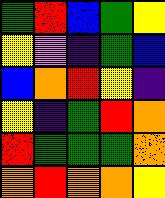[["green", "red", "blue", "green", "yellow"], ["yellow", "violet", "indigo", "green", "blue"], ["blue", "orange", "red", "yellow", "indigo"], ["yellow", "indigo", "green", "red", "orange"], ["red", "green", "green", "green", "orange"], ["orange", "red", "orange", "orange", "yellow"]]